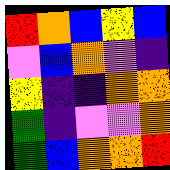[["red", "orange", "blue", "yellow", "blue"], ["violet", "blue", "orange", "violet", "indigo"], ["yellow", "indigo", "indigo", "orange", "orange"], ["green", "indigo", "violet", "violet", "orange"], ["green", "blue", "orange", "orange", "red"]]